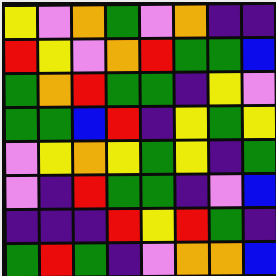[["yellow", "violet", "orange", "green", "violet", "orange", "indigo", "indigo"], ["red", "yellow", "violet", "orange", "red", "green", "green", "blue"], ["green", "orange", "red", "green", "green", "indigo", "yellow", "violet"], ["green", "green", "blue", "red", "indigo", "yellow", "green", "yellow"], ["violet", "yellow", "orange", "yellow", "green", "yellow", "indigo", "green"], ["violet", "indigo", "red", "green", "green", "indigo", "violet", "blue"], ["indigo", "indigo", "indigo", "red", "yellow", "red", "green", "indigo"], ["green", "red", "green", "indigo", "violet", "orange", "orange", "blue"]]